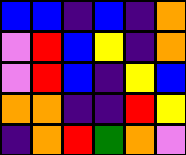[["blue", "blue", "indigo", "blue", "indigo", "orange"], ["violet", "red", "blue", "yellow", "indigo", "orange"], ["violet", "red", "blue", "indigo", "yellow", "blue"], ["orange", "orange", "indigo", "indigo", "red", "yellow"], ["indigo", "orange", "red", "green", "orange", "violet"]]